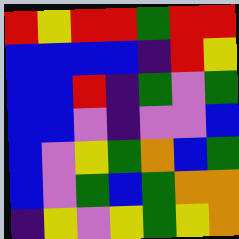[["red", "yellow", "red", "red", "green", "red", "red"], ["blue", "blue", "blue", "blue", "indigo", "red", "yellow"], ["blue", "blue", "red", "indigo", "green", "violet", "green"], ["blue", "blue", "violet", "indigo", "violet", "violet", "blue"], ["blue", "violet", "yellow", "green", "orange", "blue", "green"], ["blue", "violet", "green", "blue", "green", "orange", "orange"], ["indigo", "yellow", "violet", "yellow", "green", "yellow", "orange"]]